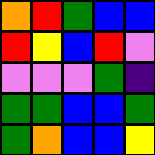[["orange", "red", "green", "blue", "blue"], ["red", "yellow", "blue", "red", "violet"], ["violet", "violet", "violet", "green", "indigo"], ["green", "green", "blue", "blue", "green"], ["green", "orange", "blue", "blue", "yellow"]]